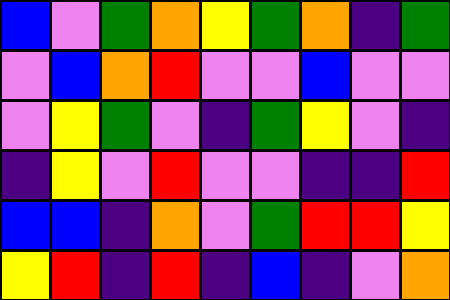[["blue", "violet", "green", "orange", "yellow", "green", "orange", "indigo", "green"], ["violet", "blue", "orange", "red", "violet", "violet", "blue", "violet", "violet"], ["violet", "yellow", "green", "violet", "indigo", "green", "yellow", "violet", "indigo"], ["indigo", "yellow", "violet", "red", "violet", "violet", "indigo", "indigo", "red"], ["blue", "blue", "indigo", "orange", "violet", "green", "red", "red", "yellow"], ["yellow", "red", "indigo", "red", "indigo", "blue", "indigo", "violet", "orange"]]